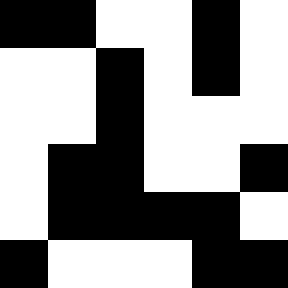[["black", "black", "white", "white", "black", "white"], ["white", "white", "black", "white", "black", "white"], ["white", "white", "black", "white", "white", "white"], ["white", "black", "black", "white", "white", "black"], ["white", "black", "black", "black", "black", "white"], ["black", "white", "white", "white", "black", "black"]]